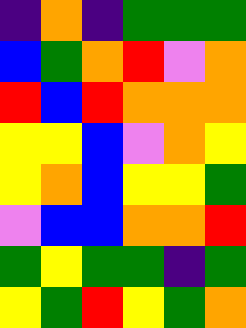[["indigo", "orange", "indigo", "green", "green", "green"], ["blue", "green", "orange", "red", "violet", "orange"], ["red", "blue", "red", "orange", "orange", "orange"], ["yellow", "yellow", "blue", "violet", "orange", "yellow"], ["yellow", "orange", "blue", "yellow", "yellow", "green"], ["violet", "blue", "blue", "orange", "orange", "red"], ["green", "yellow", "green", "green", "indigo", "green"], ["yellow", "green", "red", "yellow", "green", "orange"]]